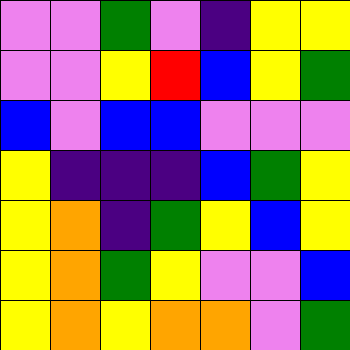[["violet", "violet", "green", "violet", "indigo", "yellow", "yellow"], ["violet", "violet", "yellow", "red", "blue", "yellow", "green"], ["blue", "violet", "blue", "blue", "violet", "violet", "violet"], ["yellow", "indigo", "indigo", "indigo", "blue", "green", "yellow"], ["yellow", "orange", "indigo", "green", "yellow", "blue", "yellow"], ["yellow", "orange", "green", "yellow", "violet", "violet", "blue"], ["yellow", "orange", "yellow", "orange", "orange", "violet", "green"]]